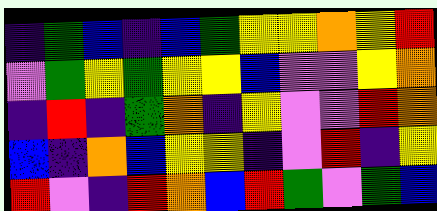[["indigo", "green", "blue", "indigo", "blue", "green", "yellow", "yellow", "orange", "yellow", "red"], ["violet", "green", "yellow", "green", "yellow", "yellow", "blue", "violet", "violet", "yellow", "orange"], ["indigo", "red", "indigo", "green", "orange", "indigo", "yellow", "violet", "violet", "red", "orange"], ["blue", "indigo", "orange", "blue", "yellow", "yellow", "indigo", "violet", "red", "indigo", "yellow"], ["red", "violet", "indigo", "red", "orange", "blue", "red", "green", "violet", "green", "blue"]]